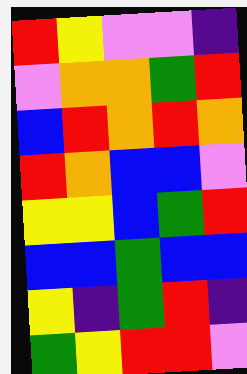[["red", "yellow", "violet", "violet", "indigo"], ["violet", "orange", "orange", "green", "red"], ["blue", "red", "orange", "red", "orange"], ["red", "orange", "blue", "blue", "violet"], ["yellow", "yellow", "blue", "green", "red"], ["blue", "blue", "green", "blue", "blue"], ["yellow", "indigo", "green", "red", "indigo"], ["green", "yellow", "red", "red", "violet"]]